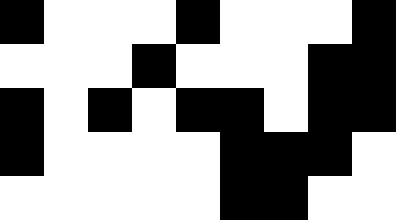[["black", "white", "white", "white", "black", "white", "white", "white", "black"], ["white", "white", "white", "black", "white", "white", "white", "black", "black"], ["black", "white", "black", "white", "black", "black", "white", "black", "black"], ["black", "white", "white", "white", "white", "black", "black", "black", "white"], ["white", "white", "white", "white", "white", "black", "black", "white", "white"]]